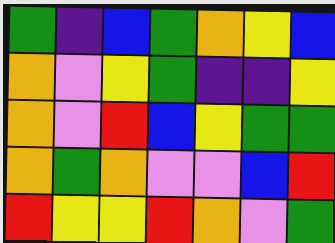[["green", "indigo", "blue", "green", "orange", "yellow", "blue"], ["orange", "violet", "yellow", "green", "indigo", "indigo", "yellow"], ["orange", "violet", "red", "blue", "yellow", "green", "green"], ["orange", "green", "orange", "violet", "violet", "blue", "red"], ["red", "yellow", "yellow", "red", "orange", "violet", "green"]]